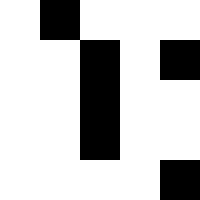[["white", "black", "white", "white", "white"], ["white", "white", "black", "white", "black"], ["white", "white", "black", "white", "white"], ["white", "white", "black", "white", "white"], ["white", "white", "white", "white", "black"]]